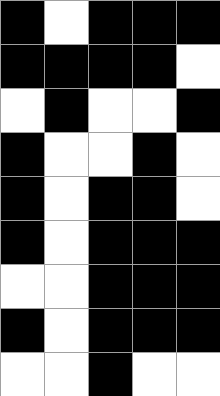[["black", "white", "black", "black", "black"], ["black", "black", "black", "black", "white"], ["white", "black", "white", "white", "black"], ["black", "white", "white", "black", "white"], ["black", "white", "black", "black", "white"], ["black", "white", "black", "black", "black"], ["white", "white", "black", "black", "black"], ["black", "white", "black", "black", "black"], ["white", "white", "black", "white", "white"]]